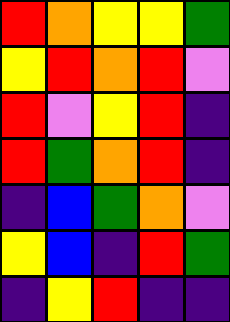[["red", "orange", "yellow", "yellow", "green"], ["yellow", "red", "orange", "red", "violet"], ["red", "violet", "yellow", "red", "indigo"], ["red", "green", "orange", "red", "indigo"], ["indigo", "blue", "green", "orange", "violet"], ["yellow", "blue", "indigo", "red", "green"], ["indigo", "yellow", "red", "indigo", "indigo"]]